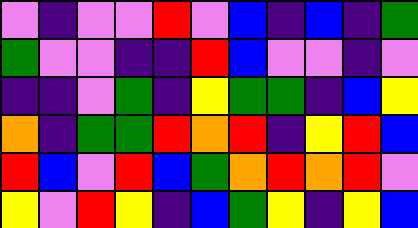[["violet", "indigo", "violet", "violet", "red", "violet", "blue", "indigo", "blue", "indigo", "green"], ["green", "violet", "violet", "indigo", "indigo", "red", "blue", "violet", "violet", "indigo", "violet"], ["indigo", "indigo", "violet", "green", "indigo", "yellow", "green", "green", "indigo", "blue", "yellow"], ["orange", "indigo", "green", "green", "red", "orange", "red", "indigo", "yellow", "red", "blue"], ["red", "blue", "violet", "red", "blue", "green", "orange", "red", "orange", "red", "violet"], ["yellow", "violet", "red", "yellow", "indigo", "blue", "green", "yellow", "indigo", "yellow", "blue"]]